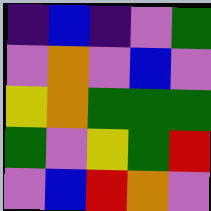[["indigo", "blue", "indigo", "violet", "green"], ["violet", "orange", "violet", "blue", "violet"], ["yellow", "orange", "green", "green", "green"], ["green", "violet", "yellow", "green", "red"], ["violet", "blue", "red", "orange", "violet"]]